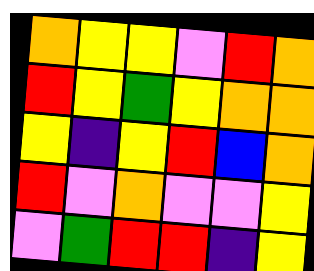[["orange", "yellow", "yellow", "violet", "red", "orange"], ["red", "yellow", "green", "yellow", "orange", "orange"], ["yellow", "indigo", "yellow", "red", "blue", "orange"], ["red", "violet", "orange", "violet", "violet", "yellow"], ["violet", "green", "red", "red", "indigo", "yellow"]]